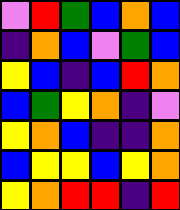[["violet", "red", "green", "blue", "orange", "blue"], ["indigo", "orange", "blue", "violet", "green", "blue"], ["yellow", "blue", "indigo", "blue", "red", "orange"], ["blue", "green", "yellow", "orange", "indigo", "violet"], ["yellow", "orange", "blue", "indigo", "indigo", "orange"], ["blue", "yellow", "yellow", "blue", "yellow", "orange"], ["yellow", "orange", "red", "red", "indigo", "red"]]